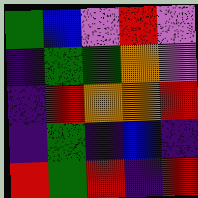[["green", "blue", "violet", "red", "violet"], ["indigo", "green", "green", "orange", "violet"], ["indigo", "red", "orange", "orange", "red"], ["indigo", "green", "indigo", "blue", "indigo"], ["red", "green", "red", "indigo", "red"]]